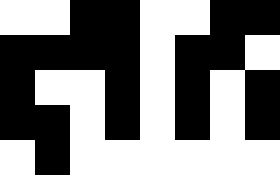[["white", "white", "black", "black", "white", "white", "black", "black"], ["black", "black", "black", "black", "white", "black", "black", "white"], ["black", "white", "white", "black", "white", "black", "white", "black"], ["black", "black", "white", "black", "white", "black", "white", "black"], ["white", "black", "white", "white", "white", "white", "white", "white"]]